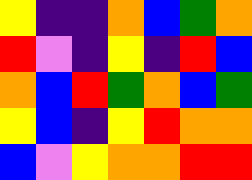[["yellow", "indigo", "indigo", "orange", "blue", "green", "orange"], ["red", "violet", "indigo", "yellow", "indigo", "red", "blue"], ["orange", "blue", "red", "green", "orange", "blue", "green"], ["yellow", "blue", "indigo", "yellow", "red", "orange", "orange"], ["blue", "violet", "yellow", "orange", "orange", "red", "red"]]